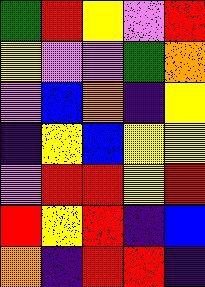[["green", "red", "yellow", "violet", "red"], ["yellow", "violet", "violet", "green", "orange"], ["violet", "blue", "orange", "indigo", "yellow"], ["indigo", "yellow", "blue", "yellow", "yellow"], ["violet", "red", "red", "yellow", "red"], ["red", "yellow", "red", "indigo", "blue"], ["orange", "indigo", "red", "red", "indigo"]]